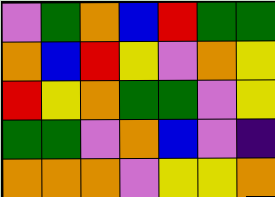[["violet", "green", "orange", "blue", "red", "green", "green"], ["orange", "blue", "red", "yellow", "violet", "orange", "yellow"], ["red", "yellow", "orange", "green", "green", "violet", "yellow"], ["green", "green", "violet", "orange", "blue", "violet", "indigo"], ["orange", "orange", "orange", "violet", "yellow", "yellow", "orange"]]